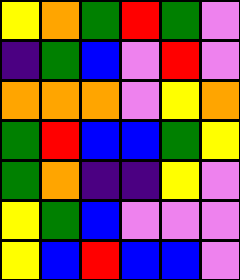[["yellow", "orange", "green", "red", "green", "violet"], ["indigo", "green", "blue", "violet", "red", "violet"], ["orange", "orange", "orange", "violet", "yellow", "orange"], ["green", "red", "blue", "blue", "green", "yellow"], ["green", "orange", "indigo", "indigo", "yellow", "violet"], ["yellow", "green", "blue", "violet", "violet", "violet"], ["yellow", "blue", "red", "blue", "blue", "violet"]]